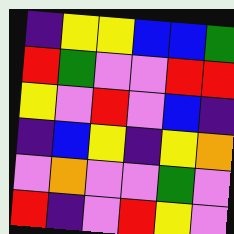[["indigo", "yellow", "yellow", "blue", "blue", "green"], ["red", "green", "violet", "violet", "red", "red"], ["yellow", "violet", "red", "violet", "blue", "indigo"], ["indigo", "blue", "yellow", "indigo", "yellow", "orange"], ["violet", "orange", "violet", "violet", "green", "violet"], ["red", "indigo", "violet", "red", "yellow", "violet"]]